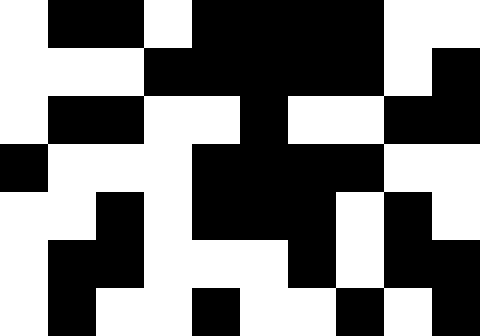[["white", "black", "black", "white", "black", "black", "black", "black", "white", "white"], ["white", "white", "white", "black", "black", "black", "black", "black", "white", "black"], ["white", "black", "black", "white", "white", "black", "white", "white", "black", "black"], ["black", "white", "white", "white", "black", "black", "black", "black", "white", "white"], ["white", "white", "black", "white", "black", "black", "black", "white", "black", "white"], ["white", "black", "black", "white", "white", "white", "black", "white", "black", "black"], ["white", "black", "white", "white", "black", "white", "white", "black", "white", "black"]]